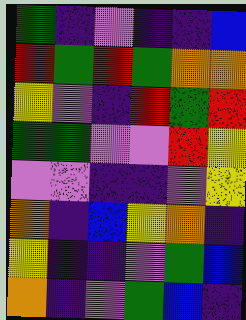[["green", "indigo", "violet", "indigo", "indigo", "blue"], ["red", "green", "red", "green", "orange", "orange"], ["yellow", "violet", "indigo", "red", "green", "red"], ["green", "green", "violet", "violet", "red", "yellow"], ["violet", "violet", "indigo", "indigo", "violet", "yellow"], ["orange", "indigo", "blue", "yellow", "orange", "indigo"], ["yellow", "indigo", "indigo", "violet", "green", "blue"], ["orange", "indigo", "violet", "green", "blue", "indigo"]]